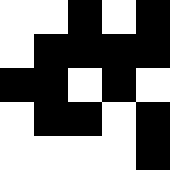[["white", "white", "black", "white", "black"], ["white", "black", "black", "black", "black"], ["black", "black", "white", "black", "white"], ["white", "black", "black", "white", "black"], ["white", "white", "white", "white", "black"]]